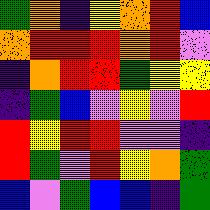[["green", "orange", "indigo", "yellow", "orange", "red", "blue"], ["orange", "red", "red", "red", "orange", "red", "violet"], ["indigo", "orange", "red", "red", "green", "yellow", "yellow"], ["indigo", "green", "blue", "violet", "yellow", "violet", "red"], ["red", "yellow", "red", "red", "violet", "violet", "indigo"], ["red", "green", "violet", "red", "yellow", "orange", "green"], ["blue", "violet", "green", "blue", "blue", "indigo", "green"]]